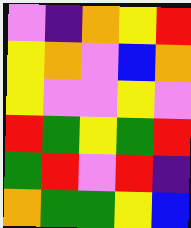[["violet", "indigo", "orange", "yellow", "red"], ["yellow", "orange", "violet", "blue", "orange"], ["yellow", "violet", "violet", "yellow", "violet"], ["red", "green", "yellow", "green", "red"], ["green", "red", "violet", "red", "indigo"], ["orange", "green", "green", "yellow", "blue"]]